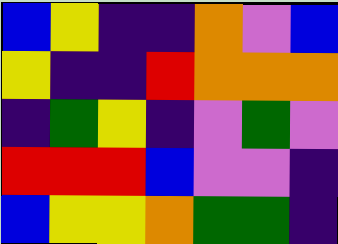[["blue", "yellow", "indigo", "indigo", "orange", "violet", "blue"], ["yellow", "indigo", "indigo", "red", "orange", "orange", "orange"], ["indigo", "green", "yellow", "indigo", "violet", "green", "violet"], ["red", "red", "red", "blue", "violet", "violet", "indigo"], ["blue", "yellow", "yellow", "orange", "green", "green", "indigo"]]